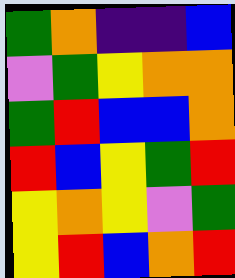[["green", "orange", "indigo", "indigo", "blue"], ["violet", "green", "yellow", "orange", "orange"], ["green", "red", "blue", "blue", "orange"], ["red", "blue", "yellow", "green", "red"], ["yellow", "orange", "yellow", "violet", "green"], ["yellow", "red", "blue", "orange", "red"]]